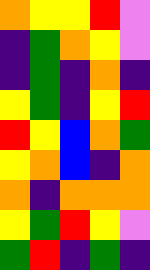[["orange", "yellow", "yellow", "red", "violet"], ["indigo", "green", "orange", "yellow", "violet"], ["indigo", "green", "indigo", "orange", "indigo"], ["yellow", "green", "indigo", "yellow", "red"], ["red", "yellow", "blue", "orange", "green"], ["yellow", "orange", "blue", "indigo", "orange"], ["orange", "indigo", "orange", "orange", "orange"], ["yellow", "green", "red", "yellow", "violet"], ["green", "red", "indigo", "green", "indigo"]]